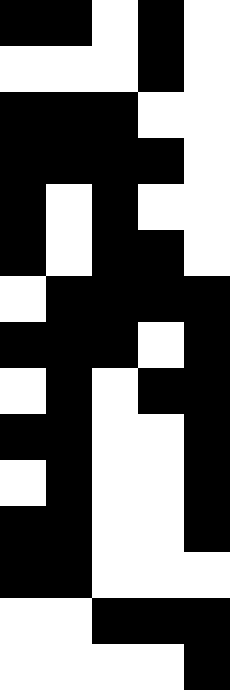[["black", "black", "white", "black", "white"], ["white", "white", "white", "black", "white"], ["black", "black", "black", "white", "white"], ["black", "black", "black", "black", "white"], ["black", "white", "black", "white", "white"], ["black", "white", "black", "black", "white"], ["white", "black", "black", "black", "black"], ["black", "black", "black", "white", "black"], ["white", "black", "white", "black", "black"], ["black", "black", "white", "white", "black"], ["white", "black", "white", "white", "black"], ["black", "black", "white", "white", "black"], ["black", "black", "white", "white", "white"], ["white", "white", "black", "black", "black"], ["white", "white", "white", "white", "black"]]